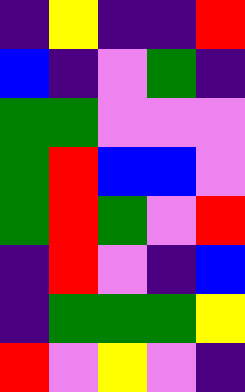[["indigo", "yellow", "indigo", "indigo", "red"], ["blue", "indigo", "violet", "green", "indigo"], ["green", "green", "violet", "violet", "violet"], ["green", "red", "blue", "blue", "violet"], ["green", "red", "green", "violet", "red"], ["indigo", "red", "violet", "indigo", "blue"], ["indigo", "green", "green", "green", "yellow"], ["red", "violet", "yellow", "violet", "indigo"]]